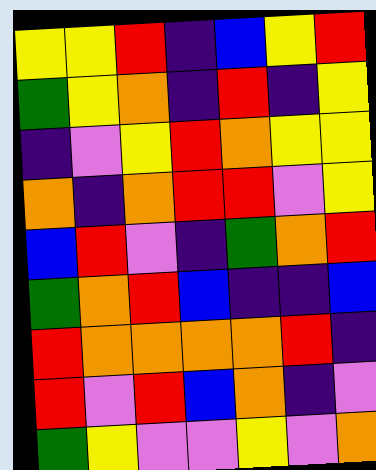[["yellow", "yellow", "red", "indigo", "blue", "yellow", "red"], ["green", "yellow", "orange", "indigo", "red", "indigo", "yellow"], ["indigo", "violet", "yellow", "red", "orange", "yellow", "yellow"], ["orange", "indigo", "orange", "red", "red", "violet", "yellow"], ["blue", "red", "violet", "indigo", "green", "orange", "red"], ["green", "orange", "red", "blue", "indigo", "indigo", "blue"], ["red", "orange", "orange", "orange", "orange", "red", "indigo"], ["red", "violet", "red", "blue", "orange", "indigo", "violet"], ["green", "yellow", "violet", "violet", "yellow", "violet", "orange"]]